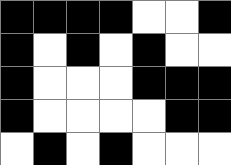[["black", "black", "black", "black", "white", "white", "black"], ["black", "white", "black", "white", "black", "white", "white"], ["black", "white", "white", "white", "black", "black", "black"], ["black", "white", "white", "white", "white", "black", "black"], ["white", "black", "white", "black", "white", "white", "white"]]